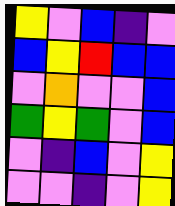[["yellow", "violet", "blue", "indigo", "violet"], ["blue", "yellow", "red", "blue", "blue"], ["violet", "orange", "violet", "violet", "blue"], ["green", "yellow", "green", "violet", "blue"], ["violet", "indigo", "blue", "violet", "yellow"], ["violet", "violet", "indigo", "violet", "yellow"]]